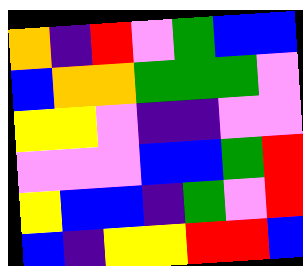[["orange", "indigo", "red", "violet", "green", "blue", "blue"], ["blue", "orange", "orange", "green", "green", "green", "violet"], ["yellow", "yellow", "violet", "indigo", "indigo", "violet", "violet"], ["violet", "violet", "violet", "blue", "blue", "green", "red"], ["yellow", "blue", "blue", "indigo", "green", "violet", "red"], ["blue", "indigo", "yellow", "yellow", "red", "red", "blue"]]